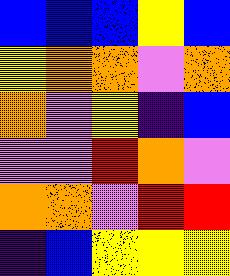[["blue", "blue", "blue", "yellow", "blue"], ["yellow", "orange", "orange", "violet", "orange"], ["orange", "violet", "yellow", "indigo", "blue"], ["violet", "violet", "red", "orange", "violet"], ["orange", "orange", "violet", "red", "red"], ["indigo", "blue", "yellow", "yellow", "yellow"]]